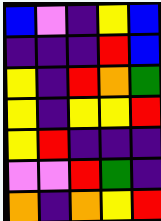[["blue", "violet", "indigo", "yellow", "blue"], ["indigo", "indigo", "indigo", "red", "blue"], ["yellow", "indigo", "red", "orange", "green"], ["yellow", "indigo", "yellow", "yellow", "red"], ["yellow", "red", "indigo", "indigo", "indigo"], ["violet", "violet", "red", "green", "indigo"], ["orange", "indigo", "orange", "yellow", "red"]]